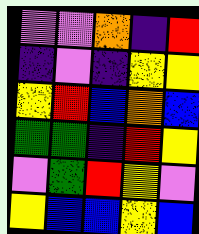[["violet", "violet", "orange", "indigo", "red"], ["indigo", "violet", "indigo", "yellow", "yellow"], ["yellow", "red", "blue", "orange", "blue"], ["green", "green", "indigo", "red", "yellow"], ["violet", "green", "red", "yellow", "violet"], ["yellow", "blue", "blue", "yellow", "blue"]]